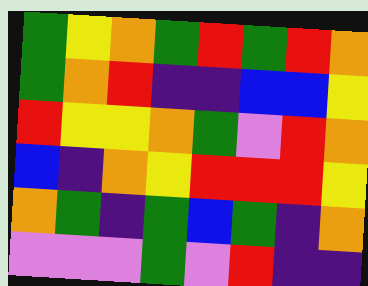[["green", "yellow", "orange", "green", "red", "green", "red", "orange"], ["green", "orange", "red", "indigo", "indigo", "blue", "blue", "yellow"], ["red", "yellow", "yellow", "orange", "green", "violet", "red", "orange"], ["blue", "indigo", "orange", "yellow", "red", "red", "red", "yellow"], ["orange", "green", "indigo", "green", "blue", "green", "indigo", "orange"], ["violet", "violet", "violet", "green", "violet", "red", "indigo", "indigo"]]